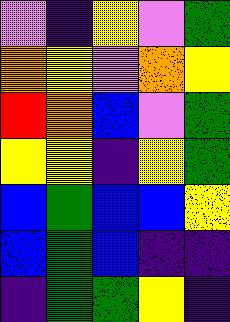[["violet", "indigo", "yellow", "violet", "green"], ["orange", "yellow", "violet", "orange", "yellow"], ["red", "orange", "blue", "violet", "green"], ["yellow", "yellow", "indigo", "yellow", "green"], ["blue", "green", "blue", "blue", "yellow"], ["blue", "green", "blue", "indigo", "indigo"], ["indigo", "green", "green", "yellow", "indigo"]]